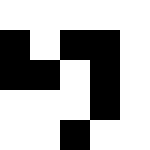[["white", "white", "white", "white", "white"], ["black", "white", "black", "black", "white"], ["black", "black", "white", "black", "white"], ["white", "white", "white", "black", "white"], ["white", "white", "black", "white", "white"]]